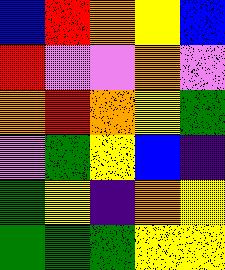[["blue", "red", "orange", "yellow", "blue"], ["red", "violet", "violet", "orange", "violet"], ["orange", "red", "orange", "yellow", "green"], ["violet", "green", "yellow", "blue", "indigo"], ["green", "yellow", "indigo", "orange", "yellow"], ["green", "green", "green", "yellow", "yellow"]]